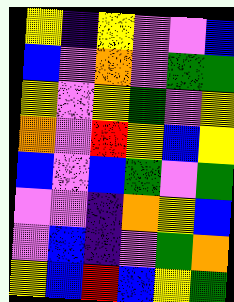[["yellow", "indigo", "yellow", "violet", "violet", "blue"], ["blue", "violet", "orange", "violet", "green", "green"], ["yellow", "violet", "yellow", "green", "violet", "yellow"], ["orange", "violet", "red", "yellow", "blue", "yellow"], ["blue", "violet", "blue", "green", "violet", "green"], ["violet", "violet", "indigo", "orange", "yellow", "blue"], ["violet", "blue", "indigo", "violet", "green", "orange"], ["yellow", "blue", "red", "blue", "yellow", "green"]]